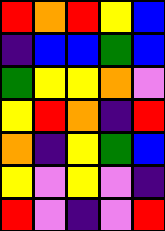[["red", "orange", "red", "yellow", "blue"], ["indigo", "blue", "blue", "green", "blue"], ["green", "yellow", "yellow", "orange", "violet"], ["yellow", "red", "orange", "indigo", "red"], ["orange", "indigo", "yellow", "green", "blue"], ["yellow", "violet", "yellow", "violet", "indigo"], ["red", "violet", "indigo", "violet", "red"]]